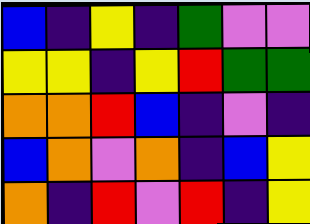[["blue", "indigo", "yellow", "indigo", "green", "violet", "violet"], ["yellow", "yellow", "indigo", "yellow", "red", "green", "green"], ["orange", "orange", "red", "blue", "indigo", "violet", "indigo"], ["blue", "orange", "violet", "orange", "indigo", "blue", "yellow"], ["orange", "indigo", "red", "violet", "red", "indigo", "yellow"]]